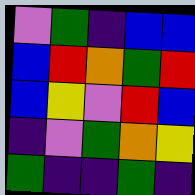[["violet", "green", "indigo", "blue", "blue"], ["blue", "red", "orange", "green", "red"], ["blue", "yellow", "violet", "red", "blue"], ["indigo", "violet", "green", "orange", "yellow"], ["green", "indigo", "indigo", "green", "indigo"]]